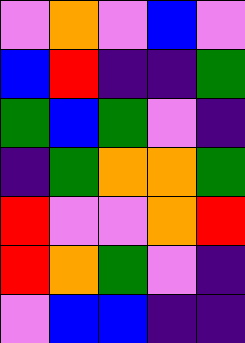[["violet", "orange", "violet", "blue", "violet"], ["blue", "red", "indigo", "indigo", "green"], ["green", "blue", "green", "violet", "indigo"], ["indigo", "green", "orange", "orange", "green"], ["red", "violet", "violet", "orange", "red"], ["red", "orange", "green", "violet", "indigo"], ["violet", "blue", "blue", "indigo", "indigo"]]